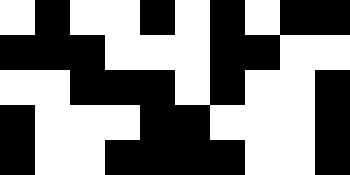[["white", "black", "white", "white", "black", "white", "black", "white", "black", "black"], ["black", "black", "black", "white", "white", "white", "black", "black", "white", "white"], ["white", "white", "black", "black", "black", "white", "black", "white", "white", "black"], ["black", "white", "white", "white", "black", "black", "white", "white", "white", "black"], ["black", "white", "white", "black", "black", "black", "black", "white", "white", "black"]]